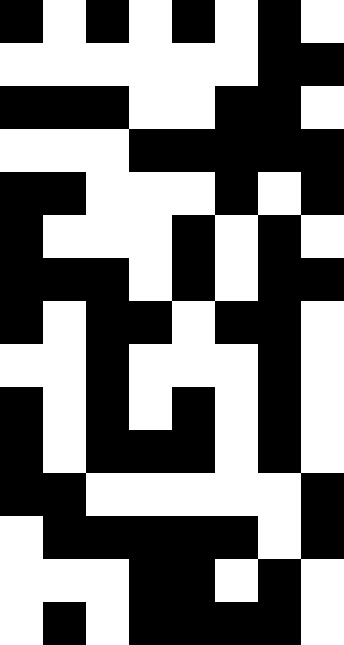[["black", "white", "black", "white", "black", "white", "black", "white"], ["white", "white", "white", "white", "white", "white", "black", "black"], ["black", "black", "black", "white", "white", "black", "black", "white"], ["white", "white", "white", "black", "black", "black", "black", "black"], ["black", "black", "white", "white", "white", "black", "white", "black"], ["black", "white", "white", "white", "black", "white", "black", "white"], ["black", "black", "black", "white", "black", "white", "black", "black"], ["black", "white", "black", "black", "white", "black", "black", "white"], ["white", "white", "black", "white", "white", "white", "black", "white"], ["black", "white", "black", "white", "black", "white", "black", "white"], ["black", "white", "black", "black", "black", "white", "black", "white"], ["black", "black", "white", "white", "white", "white", "white", "black"], ["white", "black", "black", "black", "black", "black", "white", "black"], ["white", "white", "white", "black", "black", "white", "black", "white"], ["white", "black", "white", "black", "black", "black", "black", "white"]]